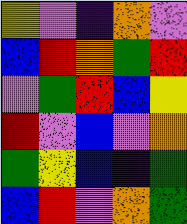[["yellow", "violet", "indigo", "orange", "violet"], ["blue", "red", "orange", "green", "red"], ["violet", "green", "red", "blue", "yellow"], ["red", "violet", "blue", "violet", "orange"], ["green", "yellow", "blue", "indigo", "green"], ["blue", "red", "violet", "orange", "green"]]